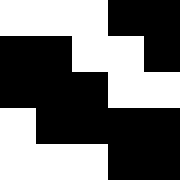[["white", "white", "white", "black", "black"], ["black", "black", "white", "white", "black"], ["black", "black", "black", "white", "white"], ["white", "black", "black", "black", "black"], ["white", "white", "white", "black", "black"]]